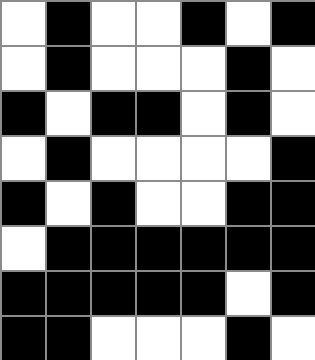[["white", "black", "white", "white", "black", "white", "black"], ["white", "black", "white", "white", "white", "black", "white"], ["black", "white", "black", "black", "white", "black", "white"], ["white", "black", "white", "white", "white", "white", "black"], ["black", "white", "black", "white", "white", "black", "black"], ["white", "black", "black", "black", "black", "black", "black"], ["black", "black", "black", "black", "black", "white", "black"], ["black", "black", "white", "white", "white", "black", "white"]]